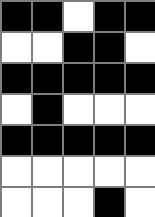[["black", "black", "white", "black", "black"], ["white", "white", "black", "black", "white"], ["black", "black", "black", "black", "black"], ["white", "black", "white", "white", "white"], ["black", "black", "black", "black", "black"], ["white", "white", "white", "white", "white"], ["white", "white", "white", "black", "white"]]